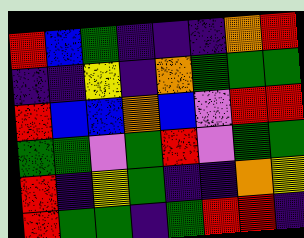[["red", "blue", "green", "indigo", "indigo", "indigo", "orange", "red"], ["indigo", "indigo", "yellow", "indigo", "orange", "green", "green", "green"], ["red", "blue", "blue", "orange", "blue", "violet", "red", "red"], ["green", "green", "violet", "green", "red", "violet", "green", "green"], ["red", "indigo", "yellow", "green", "indigo", "indigo", "orange", "yellow"], ["red", "green", "green", "indigo", "green", "red", "red", "indigo"]]